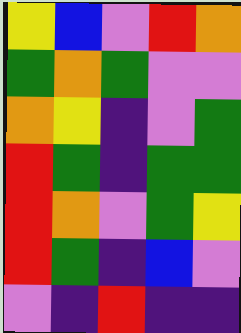[["yellow", "blue", "violet", "red", "orange"], ["green", "orange", "green", "violet", "violet"], ["orange", "yellow", "indigo", "violet", "green"], ["red", "green", "indigo", "green", "green"], ["red", "orange", "violet", "green", "yellow"], ["red", "green", "indigo", "blue", "violet"], ["violet", "indigo", "red", "indigo", "indigo"]]